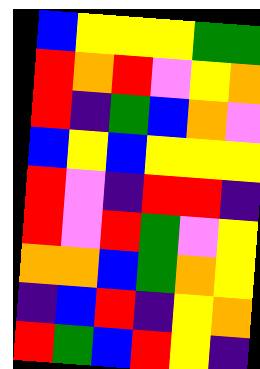[["blue", "yellow", "yellow", "yellow", "green", "green"], ["red", "orange", "red", "violet", "yellow", "orange"], ["red", "indigo", "green", "blue", "orange", "violet"], ["blue", "yellow", "blue", "yellow", "yellow", "yellow"], ["red", "violet", "indigo", "red", "red", "indigo"], ["red", "violet", "red", "green", "violet", "yellow"], ["orange", "orange", "blue", "green", "orange", "yellow"], ["indigo", "blue", "red", "indigo", "yellow", "orange"], ["red", "green", "blue", "red", "yellow", "indigo"]]